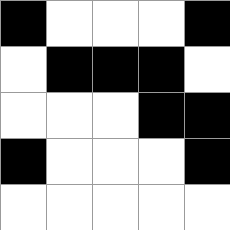[["black", "white", "white", "white", "black"], ["white", "black", "black", "black", "white"], ["white", "white", "white", "black", "black"], ["black", "white", "white", "white", "black"], ["white", "white", "white", "white", "white"]]